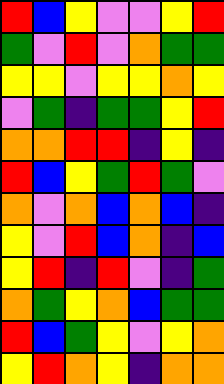[["red", "blue", "yellow", "violet", "violet", "yellow", "red"], ["green", "violet", "red", "violet", "orange", "green", "green"], ["yellow", "yellow", "violet", "yellow", "yellow", "orange", "yellow"], ["violet", "green", "indigo", "green", "green", "yellow", "red"], ["orange", "orange", "red", "red", "indigo", "yellow", "indigo"], ["red", "blue", "yellow", "green", "red", "green", "violet"], ["orange", "violet", "orange", "blue", "orange", "blue", "indigo"], ["yellow", "violet", "red", "blue", "orange", "indigo", "blue"], ["yellow", "red", "indigo", "red", "violet", "indigo", "green"], ["orange", "green", "yellow", "orange", "blue", "green", "green"], ["red", "blue", "green", "yellow", "violet", "yellow", "orange"], ["yellow", "red", "orange", "yellow", "indigo", "orange", "orange"]]